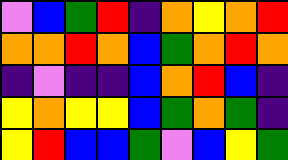[["violet", "blue", "green", "red", "indigo", "orange", "yellow", "orange", "red"], ["orange", "orange", "red", "orange", "blue", "green", "orange", "red", "orange"], ["indigo", "violet", "indigo", "indigo", "blue", "orange", "red", "blue", "indigo"], ["yellow", "orange", "yellow", "yellow", "blue", "green", "orange", "green", "indigo"], ["yellow", "red", "blue", "blue", "green", "violet", "blue", "yellow", "green"]]